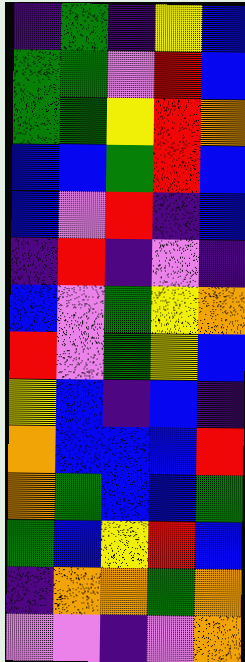[["indigo", "green", "indigo", "yellow", "blue"], ["green", "green", "violet", "red", "blue"], ["green", "green", "yellow", "red", "orange"], ["blue", "blue", "green", "red", "blue"], ["blue", "violet", "red", "indigo", "blue"], ["indigo", "red", "indigo", "violet", "indigo"], ["blue", "violet", "green", "yellow", "orange"], ["red", "violet", "green", "yellow", "blue"], ["yellow", "blue", "indigo", "blue", "indigo"], ["orange", "blue", "blue", "blue", "red"], ["orange", "green", "blue", "blue", "green"], ["green", "blue", "yellow", "red", "blue"], ["indigo", "orange", "orange", "green", "orange"], ["violet", "violet", "indigo", "violet", "orange"]]